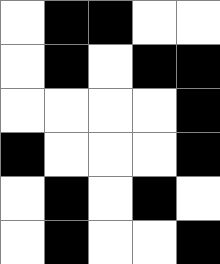[["white", "black", "black", "white", "white"], ["white", "black", "white", "black", "black"], ["white", "white", "white", "white", "black"], ["black", "white", "white", "white", "black"], ["white", "black", "white", "black", "white"], ["white", "black", "white", "white", "black"]]